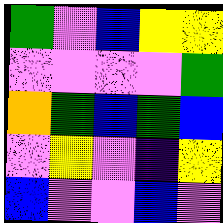[["green", "violet", "blue", "yellow", "yellow"], ["violet", "violet", "violet", "violet", "green"], ["orange", "green", "blue", "green", "blue"], ["violet", "yellow", "violet", "indigo", "yellow"], ["blue", "violet", "violet", "blue", "violet"]]